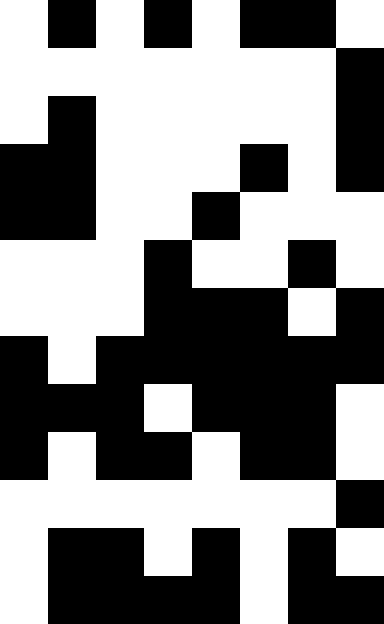[["white", "black", "white", "black", "white", "black", "black", "white"], ["white", "white", "white", "white", "white", "white", "white", "black"], ["white", "black", "white", "white", "white", "white", "white", "black"], ["black", "black", "white", "white", "white", "black", "white", "black"], ["black", "black", "white", "white", "black", "white", "white", "white"], ["white", "white", "white", "black", "white", "white", "black", "white"], ["white", "white", "white", "black", "black", "black", "white", "black"], ["black", "white", "black", "black", "black", "black", "black", "black"], ["black", "black", "black", "white", "black", "black", "black", "white"], ["black", "white", "black", "black", "white", "black", "black", "white"], ["white", "white", "white", "white", "white", "white", "white", "black"], ["white", "black", "black", "white", "black", "white", "black", "white"], ["white", "black", "black", "black", "black", "white", "black", "black"]]